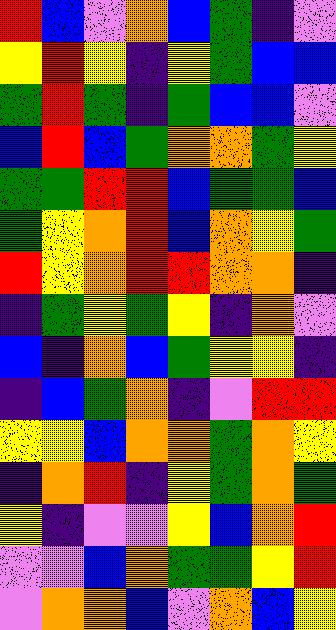[["red", "blue", "violet", "orange", "blue", "green", "indigo", "violet"], ["yellow", "red", "yellow", "indigo", "yellow", "green", "blue", "blue"], ["green", "red", "green", "indigo", "green", "blue", "blue", "violet"], ["blue", "red", "blue", "green", "orange", "orange", "green", "yellow"], ["green", "green", "red", "red", "blue", "green", "green", "blue"], ["green", "yellow", "orange", "red", "blue", "orange", "yellow", "green"], ["red", "yellow", "orange", "red", "red", "orange", "orange", "indigo"], ["indigo", "green", "yellow", "green", "yellow", "indigo", "orange", "violet"], ["blue", "indigo", "orange", "blue", "green", "yellow", "yellow", "indigo"], ["indigo", "blue", "green", "orange", "indigo", "violet", "red", "red"], ["yellow", "yellow", "blue", "orange", "orange", "green", "orange", "yellow"], ["indigo", "orange", "red", "indigo", "yellow", "green", "orange", "green"], ["yellow", "indigo", "violet", "violet", "yellow", "blue", "orange", "red"], ["violet", "violet", "blue", "orange", "green", "green", "yellow", "red"], ["violet", "orange", "orange", "blue", "violet", "orange", "blue", "yellow"]]